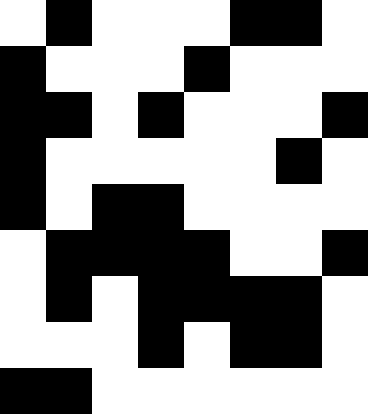[["white", "black", "white", "white", "white", "black", "black", "white"], ["black", "white", "white", "white", "black", "white", "white", "white"], ["black", "black", "white", "black", "white", "white", "white", "black"], ["black", "white", "white", "white", "white", "white", "black", "white"], ["black", "white", "black", "black", "white", "white", "white", "white"], ["white", "black", "black", "black", "black", "white", "white", "black"], ["white", "black", "white", "black", "black", "black", "black", "white"], ["white", "white", "white", "black", "white", "black", "black", "white"], ["black", "black", "white", "white", "white", "white", "white", "white"]]